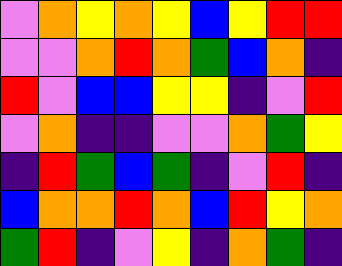[["violet", "orange", "yellow", "orange", "yellow", "blue", "yellow", "red", "red"], ["violet", "violet", "orange", "red", "orange", "green", "blue", "orange", "indigo"], ["red", "violet", "blue", "blue", "yellow", "yellow", "indigo", "violet", "red"], ["violet", "orange", "indigo", "indigo", "violet", "violet", "orange", "green", "yellow"], ["indigo", "red", "green", "blue", "green", "indigo", "violet", "red", "indigo"], ["blue", "orange", "orange", "red", "orange", "blue", "red", "yellow", "orange"], ["green", "red", "indigo", "violet", "yellow", "indigo", "orange", "green", "indigo"]]